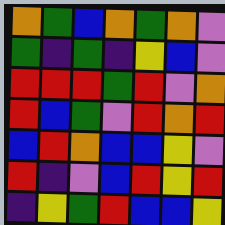[["orange", "green", "blue", "orange", "green", "orange", "violet"], ["green", "indigo", "green", "indigo", "yellow", "blue", "violet"], ["red", "red", "red", "green", "red", "violet", "orange"], ["red", "blue", "green", "violet", "red", "orange", "red"], ["blue", "red", "orange", "blue", "blue", "yellow", "violet"], ["red", "indigo", "violet", "blue", "red", "yellow", "red"], ["indigo", "yellow", "green", "red", "blue", "blue", "yellow"]]